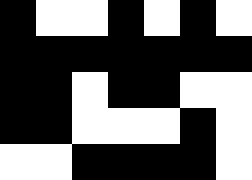[["black", "white", "white", "black", "white", "black", "white"], ["black", "black", "black", "black", "black", "black", "black"], ["black", "black", "white", "black", "black", "white", "white"], ["black", "black", "white", "white", "white", "black", "white"], ["white", "white", "black", "black", "black", "black", "white"]]